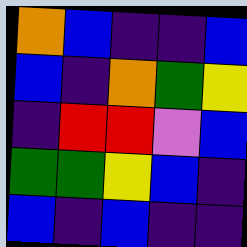[["orange", "blue", "indigo", "indigo", "blue"], ["blue", "indigo", "orange", "green", "yellow"], ["indigo", "red", "red", "violet", "blue"], ["green", "green", "yellow", "blue", "indigo"], ["blue", "indigo", "blue", "indigo", "indigo"]]